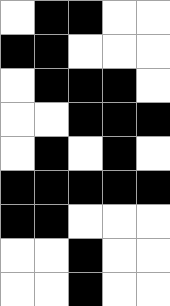[["white", "black", "black", "white", "white"], ["black", "black", "white", "white", "white"], ["white", "black", "black", "black", "white"], ["white", "white", "black", "black", "black"], ["white", "black", "white", "black", "white"], ["black", "black", "black", "black", "black"], ["black", "black", "white", "white", "white"], ["white", "white", "black", "white", "white"], ["white", "white", "black", "white", "white"]]